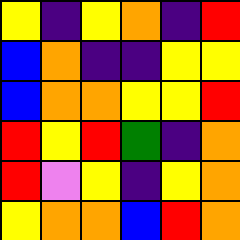[["yellow", "indigo", "yellow", "orange", "indigo", "red"], ["blue", "orange", "indigo", "indigo", "yellow", "yellow"], ["blue", "orange", "orange", "yellow", "yellow", "red"], ["red", "yellow", "red", "green", "indigo", "orange"], ["red", "violet", "yellow", "indigo", "yellow", "orange"], ["yellow", "orange", "orange", "blue", "red", "orange"]]